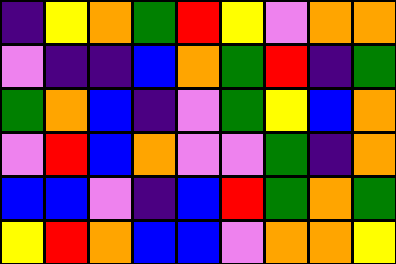[["indigo", "yellow", "orange", "green", "red", "yellow", "violet", "orange", "orange"], ["violet", "indigo", "indigo", "blue", "orange", "green", "red", "indigo", "green"], ["green", "orange", "blue", "indigo", "violet", "green", "yellow", "blue", "orange"], ["violet", "red", "blue", "orange", "violet", "violet", "green", "indigo", "orange"], ["blue", "blue", "violet", "indigo", "blue", "red", "green", "orange", "green"], ["yellow", "red", "orange", "blue", "blue", "violet", "orange", "orange", "yellow"]]